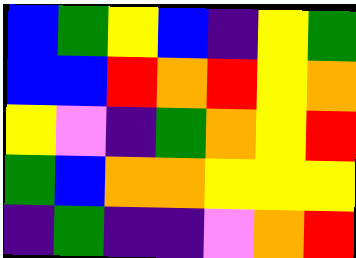[["blue", "green", "yellow", "blue", "indigo", "yellow", "green"], ["blue", "blue", "red", "orange", "red", "yellow", "orange"], ["yellow", "violet", "indigo", "green", "orange", "yellow", "red"], ["green", "blue", "orange", "orange", "yellow", "yellow", "yellow"], ["indigo", "green", "indigo", "indigo", "violet", "orange", "red"]]